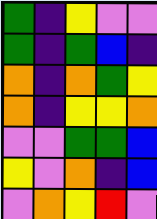[["green", "indigo", "yellow", "violet", "violet"], ["green", "indigo", "green", "blue", "indigo"], ["orange", "indigo", "orange", "green", "yellow"], ["orange", "indigo", "yellow", "yellow", "orange"], ["violet", "violet", "green", "green", "blue"], ["yellow", "violet", "orange", "indigo", "blue"], ["violet", "orange", "yellow", "red", "violet"]]